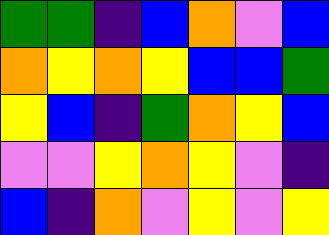[["green", "green", "indigo", "blue", "orange", "violet", "blue"], ["orange", "yellow", "orange", "yellow", "blue", "blue", "green"], ["yellow", "blue", "indigo", "green", "orange", "yellow", "blue"], ["violet", "violet", "yellow", "orange", "yellow", "violet", "indigo"], ["blue", "indigo", "orange", "violet", "yellow", "violet", "yellow"]]